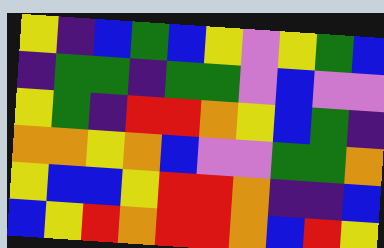[["yellow", "indigo", "blue", "green", "blue", "yellow", "violet", "yellow", "green", "blue"], ["indigo", "green", "green", "indigo", "green", "green", "violet", "blue", "violet", "violet"], ["yellow", "green", "indigo", "red", "red", "orange", "yellow", "blue", "green", "indigo"], ["orange", "orange", "yellow", "orange", "blue", "violet", "violet", "green", "green", "orange"], ["yellow", "blue", "blue", "yellow", "red", "red", "orange", "indigo", "indigo", "blue"], ["blue", "yellow", "red", "orange", "red", "red", "orange", "blue", "red", "yellow"]]